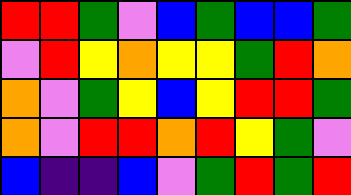[["red", "red", "green", "violet", "blue", "green", "blue", "blue", "green"], ["violet", "red", "yellow", "orange", "yellow", "yellow", "green", "red", "orange"], ["orange", "violet", "green", "yellow", "blue", "yellow", "red", "red", "green"], ["orange", "violet", "red", "red", "orange", "red", "yellow", "green", "violet"], ["blue", "indigo", "indigo", "blue", "violet", "green", "red", "green", "red"]]